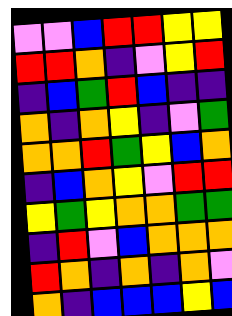[["violet", "violet", "blue", "red", "red", "yellow", "yellow"], ["red", "red", "orange", "indigo", "violet", "yellow", "red"], ["indigo", "blue", "green", "red", "blue", "indigo", "indigo"], ["orange", "indigo", "orange", "yellow", "indigo", "violet", "green"], ["orange", "orange", "red", "green", "yellow", "blue", "orange"], ["indigo", "blue", "orange", "yellow", "violet", "red", "red"], ["yellow", "green", "yellow", "orange", "orange", "green", "green"], ["indigo", "red", "violet", "blue", "orange", "orange", "orange"], ["red", "orange", "indigo", "orange", "indigo", "orange", "violet"], ["orange", "indigo", "blue", "blue", "blue", "yellow", "blue"]]